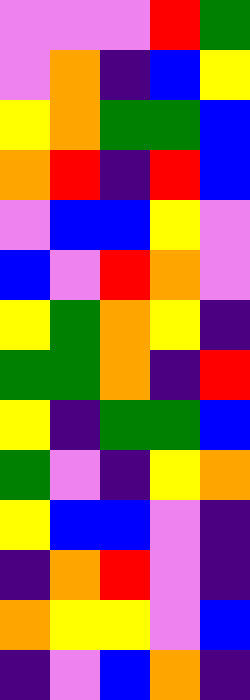[["violet", "violet", "violet", "red", "green"], ["violet", "orange", "indigo", "blue", "yellow"], ["yellow", "orange", "green", "green", "blue"], ["orange", "red", "indigo", "red", "blue"], ["violet", "blue", "blue", "yellow", "violet"], ["blue", "violet", "red", "orange", "violet"], ["yellow", "green", "orange", "yellow", "indigo"], ["green", "green", "orange", "indigo", "red"], ["yellow", "indigo", "green", "green", "blue"], ["green", "violet", "indigo", "yellow", "orange"], ["yellow", "blue", "blue", "violet", "indigo"], ["indigo", "orange", "red", "violet", "indigo"], ["orange", "yellow", "yellow", "violet", "blue"], ["indigo", "violet", "blue", "orange", "indigo"]]